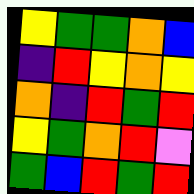[["yellow", "green", "green", "orange", "blue"], ["indigo", "red", "yellow", "orange", "yellow"], ["orange", "indigo", "red", "green", "red"], ["yellow", "green", "orange", "red", "violet"], ["green", "blue", "red", "green", "red"]]